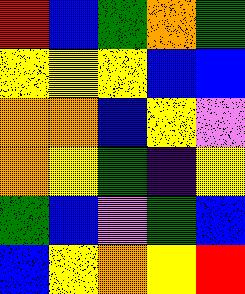[["red", "blue", "green", "orange", "green"], ["yellow", "yellow", "yellow", "blue", "blue"], ["orange", "orange", "blue", "yellow", "violet"], ["orange", "yellow", "green", "indigo", "yellow"], ["green", "blue", "violet", "green", "blue"], ["blue", "yellow", "orange", "yellow", "red"]]